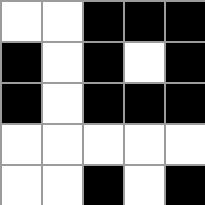[["white", "white", "black", "black", "black"], ["black", "white", "black", "white", "black"], ["black", "white", "black", "black", "black"], ["white", "white", "white", "white", "white"], ["white", "white", "black", "white", "black"]]